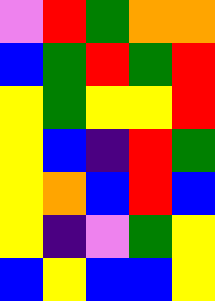[["violet", "red", "green", "orange", "orange"], ["blue", "green", "red", "green", "red"], ["yellow", "green", "yellow", "yellow", "red"], ["yellow", "blue", "indigo", "red", "green"], ["yellow", "orange", "blue", "red", "blue"], ["yellow", "indigo", "violet", "green", "yellow"], ["blue", "yellow", "blue", "blue", "yellow"]]